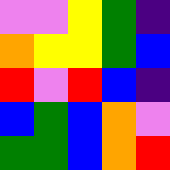[["violet", "violet", "yellow", "green", "indigo"], ["orange", "yellow", "yellow", "green", "blue"], ["red", "violet", "red", "blue", "indigo"], ["blue", "green", "blue", "orange", "violet"], ["green", "green", "blue", "orange", "red"]]